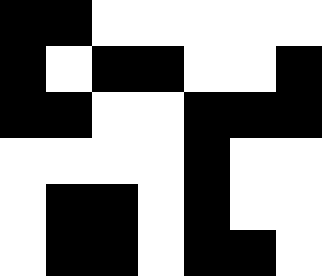[["black", "black", "white", "white", "white", "white", "white"], ["black", "white", "black", "black", "white", "white", "black"], ["black", "black", "white", "white", "black", "black", "black"], ["white", "white", "white", "white", "black", "white", "white"], ["white", "black", "black", "white", "black", "white", "white"], ["white", "black", "black", "white", "black", "black", "white"]]